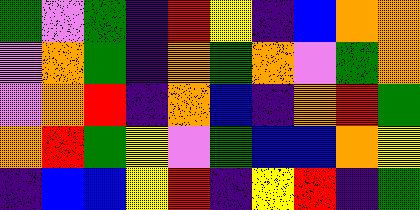[["green", "violet", "green", "indigo", "red", "yellow", "indigo", "blue", "orange", "orange"], ["violet", "orange", "green", "indigo", "orange", "green", "orange", "violet", "green", "orange"], ["violet", "orange", "red", "indigo", "orange", "blue", "indigo", "orange", "red", "green"], ["orange", "red", "green", "yellow", "violet", "green", "blue", "blue", "orange", "yellow"], ["indigo", "blue", "blue", "yellow", "red", "indigo", "yellow", "red", "indigo", "green"]]